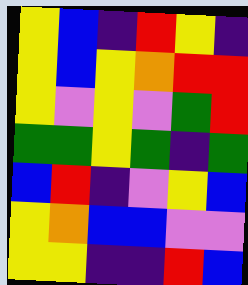[["yellow", "blue", "indigo", "red", "yellow", "indigo"], ["yellow", "blue", "yellow", "orange", "red", "red"], ["yellow", "violet", "yellow", "violet", "green", "red"], ["green", "green", "yellow", "green", "indigo", "green"], ["blue", "red", "indigo", "violet", "yellow", "blue"], ["yellow", "orange", "blue", "blue", "violet", "violet"], ["yellow", "yellow", "indigo", "indigo", "red", "blue"]]